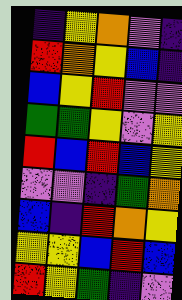[["indigo", "yellow", "orange", "violet", "indigo"], ["red", "orange", "yellow", "blue", "indigo"], ["blue", "yellow", "red", "violet", "violet"], ["green", "green", "yellow", "violet", "yellow"], ["red", "blue", "red", "blue", "yellow"], ["violet", "violet", "indigo", "green", "orange"], ["blue", "indigo", "red", "orange", "yellow"], ["yellow", "yellow", "blue", "red", "blue"], ["red", "yellow", "green", "indigo", "violet"]]